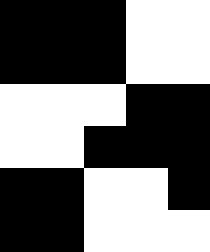[["black", "black", "black", "white", "white"], ["black", "black", "black", "white", "white"], ["white", "white", "white", "black", "black"], ["white", "white", "black", "black", "black"], ["black", "black", "white", "white", "black"], ["black", "black", "white", "white", "white"]]